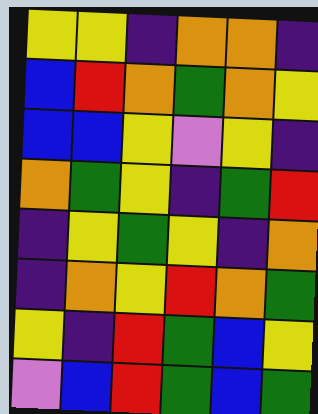[["yellow", "yellow", "indigo", "orange", "orange", "indigo"], ["blue", "red", "orange", "green", "orange", "yellow"], ["blue", "blue", "yellow", "violet", "yellow", "indigo"], ["orange", "green", "yellow", "indigo", "green", "red"], ["indigo", "yellow", "green", "yellow", "indigo", "orange"], ["indigo", "orange", "yellow", "red", "orange", "green"], ["yellow", "indigo", "red", "green", "blue", "yellow"], ["violet", "blue", "red", "green", "blue", "green"]]